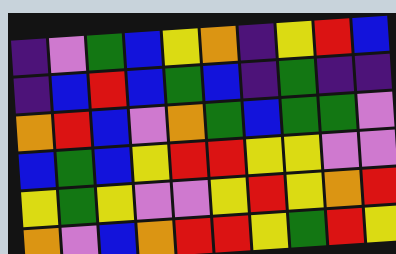[["indigo", "violet", "green", "blue", "yellow", "orange", "indigo", "yellow", "red", "blue"], ["indigo", "blue", "red", "blue", "green", "blue", "indigo", "green", "indigo", "indigo"], ["orange", "red", "blue", "violet", "orange", "green", "blue", "green", "green", "violet"], ["blue", "green", "blue", "yellow", "red", "red", "yellow", "yellow", "violet", "violet"], ["yellow", "green", "yellow", "violet", "violet", "yellow", "red", "yellow", "orange", "red"], ["orange", "violet", "blue", "orange", "red", "red", "yellow", "green", "red", "yellow"]]